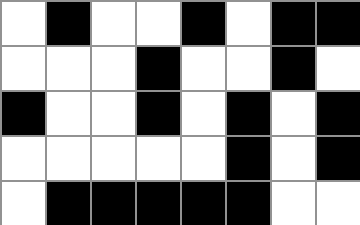[["white", "black", "white", "white", "black", "white", "black", "black"], ["white", "white", "white", "black", "white", "white", "black", "white"], ["black", "white", "white", "black", "white", "black", "white", "black"], ["white", "white", "white", "white", "white", "black", "white", "black"], ["white", "black", "black", "black", "black", "black", "white", "white"]]